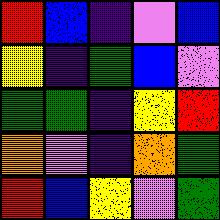[["red", "blue", "indigo", "violet", "blue"], ["yellow", "indigo", "green", "blue", "violet"], ["green", "green", "indigo", "yellow", "red"], ["orange", "violet", "indigo", "orange", "green"], ["red", "blue", "yellow", "violet", "green"]]